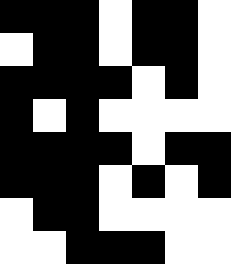[["black", "black", "black", "white", "black", "black", "white"], ["white", "black", "black", "white", "black", "black", "white"], ["black", "black", "black", "black", "white", "black", "white"], ["black", "white", "black", "white", "white", "white", "white"], ["black", "black", "black", "black", "white", "black", "black"], ["black", "black", "black", "white", "black", "white", "black"], ["white", "black", "black", "white", "white", "white", "white"], ["white", "white", "black", "black", "black", "white", "white"]]